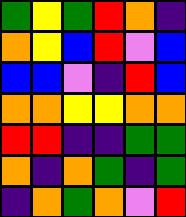[["green", "yellow", "green", "red", "orange", "indigo"], ["orange", "yellow", "blue", "red", "violet", "blue"], ["blue", "blue", "violet", "indigo", "red", "blue"], ["orange", "orange", "yellow", "yellow", "orange", "orange"], ["red", "red", "indigo", "indigo", "green", "green"], ["orange", "indigo", "orange", "green", "indigo", "green"], ["indigo", "orange", "green", "orange", "violet", "red"]]